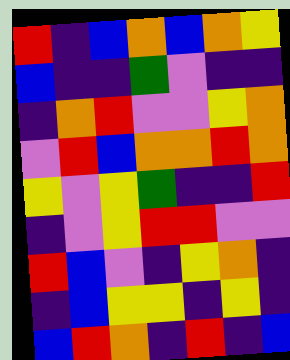[["red", "indigo", "blue", "orange", "blue", "orange", "yellow"], ["blue", "indigo", "indigo", "green", "violet", "indigo", "indigo"], ["indigo", "orange", "red", "violet", "violet", "yellow", "orange"], ["violet", "red", "blue", "orange", "orange", "red", "orange"], ["yellow", "violet", "yellow", "green", "indigo", "indigo", "red"], ["indigo", "violet", "yellow", "red", "red", "violet", "violet"], ["red", "blue", "violet", "indigo", "yellow", "orange", "indigo"], ["indigo", "blue", "yellow", "yellow", "indigo", "yellow", "indigo"], ["blue", "red", "orange", "indigo", "red", "indigo", "blue"]]